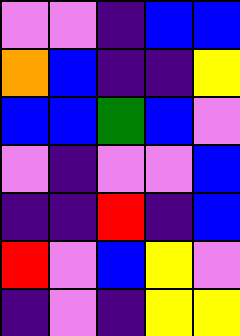[["violet", "violet", "indigo", "blue", "blue"], ["orange", "blue", "indigo", "indigo", "yellow"], ["blue", "blue", "green", "blue", "violet"], ["violet", "indigo", "violet", "violet", "blue"], ["indigo", "indigo", "red", "indigo", "blue"], ["red", "violet", "blue", "yellow", "violet"], ["indigo", "violet", "indigo", "yellow", "yellow"]]